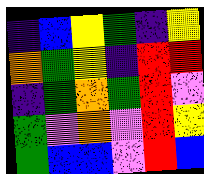[["indigo", "blue", "yellow", "green", "indigo", "yellow"], ["orange", "green", "yellow", "indigo", "red", "red"], ["indigo", "green", "orange", "green", "red", "violet"], ["green", "violet", "orange", "violet", "red", "yellow"], ["green", "blue", "blue", "violet", "red", "blue"]]